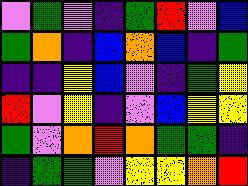[["violet", "green", "violet", "indigo", "green", "red", "violet", "blue"], ["green", "orange", "indigo", "blue", "orange", "blue", "indigo", "green"], ["indigo", "indigo", "yellow", "blue", "violet", "indigo", "green", "yellow"], ["red", "violet", "yellow", "indigo", "violet", "blue", "yellow", "yellow"], ["green", "violet", "orange", "red", "orange", "green", "green", "indigo"], ["indigo", "green", "green", "violet", "yellow", "yellow", "orange", "red"]]